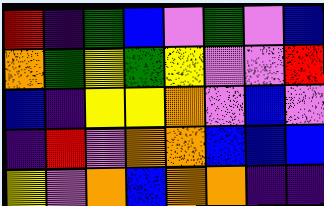[["red", "indigo", "green", "blue", "violet", "green", "violet", "blue"], ["orange", "green", "yellow", "green", "yellow", "violet", "violet", "red"], ["blue", "indigo", "yellow", "yellow", "orange", "violet", "blue", "violet"], ["indigo", "red", "violet", "orange", "orange", "blue", "blue", "blue"], ["yellow", "violet", "orange", "blue", "orange", "orange", "indigo", "indigo"]]